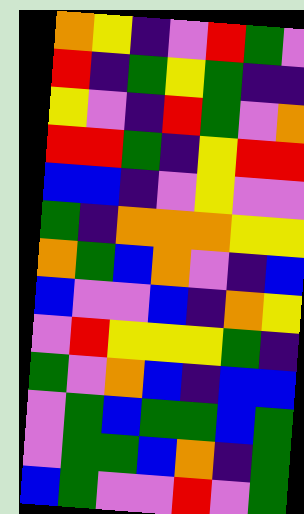[["orange", "yellow", "indigo", "violet", "red", "green", "violet"], ["red", "indigo", "green", "yellow", "green", "indigo", "indigo"], ["yellow", "violet", "indigo", "red", "green", "violet", "orange"], ["red", "red", "green", "indigo", "yellow", "red", "red"], ["blue", "blue", "indigo", "violet", "yellow", "violet", "violet"], ["green", "indigo", "orange", "orange", "orange", "yellow", "yellow"], ["orange", "green", "blue", "orange", "violet", "indigo", "blue"], ["blue", "violet", "violet", "blue", "indigo", "orange", "yellow"], ["violet", "red", "yellow", "yellow", "yellow", "green", "indigo"], ["green", "violet", "orange", "blue", "indigo", "blue", "blue"], ["violet", "green", "blue", "green", "green", "blue", "green"], ["violet", "green", "green", "blue", "orange", "indigo", "green"], ["blue", "green", "violet", "violet", "red", "violet", "green"]]